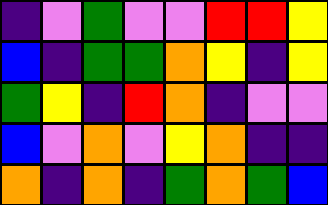[["indigo", "violet", "green", "violet", "violet", "red", "red", "yellow"], ["blue", "indigo", "green", "green", "orange", "yellow", "indigo", "yellow"], ["green", "yellow", "indigo", "red", "orange", "indigo", "violet", "violet"], ["blue", "violet", "orange", "violet", "yellow", "orange", "indigo", "indigo"], ["orange", "indigo", "orange", "indigo", "green", "orange", "green", "blue"]]